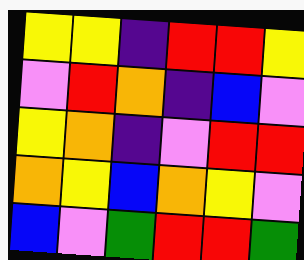[["yellow", "yellow", "indigo", "red", "red", "yellow"], ["violet", "red", "orange", "indigo", "blue", "violet"], ["yellow", "orange", "indigo", "violet", "red", "red"], ["orange", "yellow", "blue", "orange", "yellow", "violet"], ["blue", "violet", "green", "red", "red", "green"]]